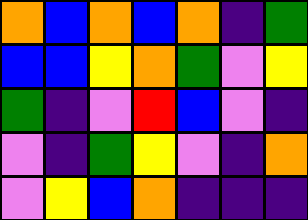[["orange", "blue", "orange", "blue", "orange", "indigo", "green"], ["blue", "blue", "yellow", "orange", "green", "violet", "yellow"], ["green", "indigo", "violet", "red", "blue", "violet", "indigo"], ["violet", "indigo", "green", "yellow", "violet", "indigo", "orange"], ["violet", "yellow", "blue", "orange", "indigo", "indigo", "indigo"]]